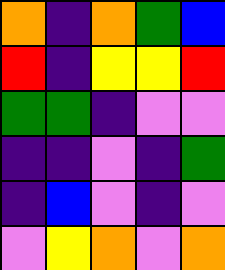[["orange", "indigo", "orange", "green", "blue"], ["red", "indigo", "yellow", "yellow", "red"], ["green", "green", "indigo", "violet", "violet"], ["indigo", "indigo", "violet", "indigo", "green"], ["indigo", "blue", "violet", "indigo", "violet"], ["violet", "yellow", "orange", "violet", "orange"]]